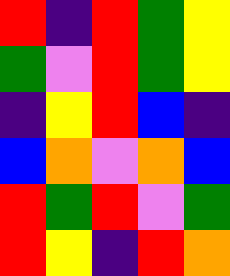[["red", "indigo", "red", "green", "yellow"], ["green", "violet", "red", "green", "yellow"], ["indigo", "yellow", "red", "blue", "indigo"], ["blue", "orange", "violet", "orange", "blue"], ["red", "green", "red", "violet", "green"], ["red", "yellow", "indigo", "red", "orange"]]